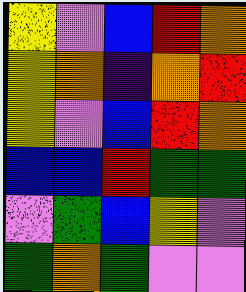[["yellow", "violet", "blue", "red", "orange"], ["yellow", "orange", "indigo", "orange", "red"], ["yellow", "violet", "blue", "red", "orange"], ["blue", "blue", "red", "green", "green"], ["violet", "green", "blue", "yellow", "violet"], ["green", "orange", "green", "violet", "violet"]]